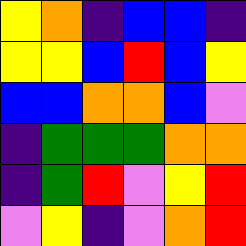[["yellow", "orange", "indigo", "blue", "blue", "indigo"], ["yellow", "yellow", "blue", "red", "blue", "yellow"], ["blue", "blue", "orange", "orange", "blue", "violet"], ["indigo", "green", "green", "green", "orange", "orange"], ["indigo", "green", "red", "violet", "yellow", "red"], ["violet", "yellow", "indigo", "violet", "orange", "red"]]